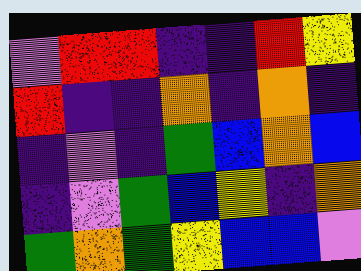[["violet", "red", "red", "indigo", "indigo", "red", "yellow"], ["red", "indigo", "indigo", "orange", "indigo", "orange", "indigo"], ["indigo", "violet", "indigo", "green", "blue", "orange", "blue"], ["indigo", "violet", "green", "blue", "yellow", "indigo", "orange"], ["green", "orange", "green", "yellow", "blue", "blue", "violet"]]